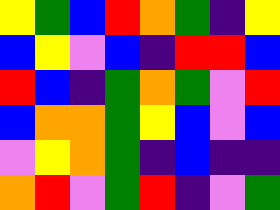[["yellow", "green", "blue", "red", "orange", "green", "indigo", "yellow"], ["blue", "yellow", "violet", "blue", "indigo", "red", "red", "blue"], ["red", "blue", "indigo", "green", "orange", "green", "violet", "red"], ["blue", "orange", "orange", "green", "yellow", "blue", "violet", "blue"], ["violet", "yellow", "orange", "green", "indigo", "blue", "indigo", "indigo"], ["orange", "red", "violet", "green", "red", "indigo", "violet", "green"]]